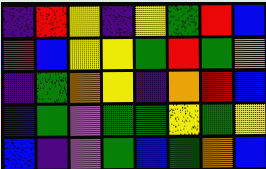[["indigo", "red", "yellow", "indigo", "yellow", "green", "red", "blue"], ["red", "blue", "yellow", "yellow", "green", "red", "green", "orange"], ["indigo", "green", "orange", "yellow", "indigo", "orange", "red", "blue"], ["blue", "green", "violet", "green", "green", "yellow", "green", "yellow"], ["blue", "indigo", "violet", "green", "blue", "green", "orange", "blue"]]